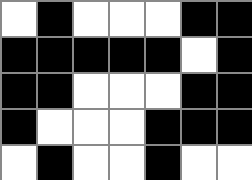[["white", "black", "white", "white", "white", "black", "black"], ["black", "black", "black", "black", "black", "white", "black"], ["black", "black", "white", "white", "white", "black", "black"], ["black", "white", "white", "white", "black", "black", "black"], ["white", "black", "white", "white", "black", "white", "white"]]